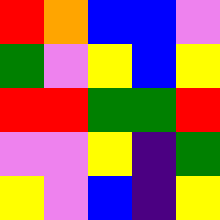[["red", "orange", "blue", "blue", "violet"], ["green", "violet", "yellow", "blue", "yellow"], ["red", "red", "green", "green", "red"], ["violet", "violet", "yellow", "indigo", "green"], ["yellow", "violet", "blue", "indigo", "yellow"]]